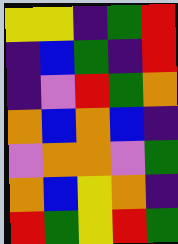[["yellow", "yellow", "indigo", "green", "red"], ["indigo", "blue", "green", "indigo", "red"], ["indigo", "violet", "red", "green", "orange"], ["orange", "blue", "orange", "blue", "indigo"], ["violet", "orange", "orange", "violet", "green"], ["orange", "blue", "yellow", "orange", "indigo"], ["red", "green", "yellow", "red", "green"]]